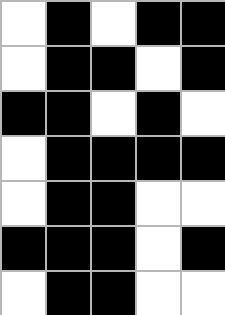[["white", "black", "white", "black", "black"], ["white", "black", "black", "white", "black"], ["black", "black", "white", "black", "white"], ["white", "black", "black", "black", "black"], ["white", "black", "black", "white", "white"], ["black", "black", "black", "white", "black"], ["white", "black", "black", "white", "white"]]